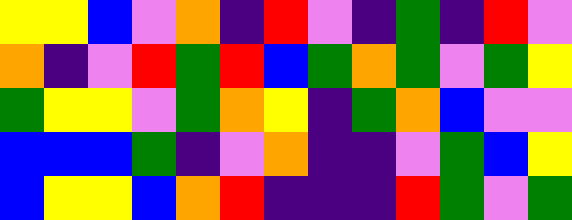[["yellow", "yellow", "blue", "violet", "orange", "indigo", "red", "violet", "indigo", "green", "indigo", "red", "violet"], ["orange", "indigo", "violet", "red", "green", "red", "blue", "green", "orange", "green", "violet", "green", "yellow"], ["green", "yellow", "yellow", "violet", "green", "orange", "yellow", "indigo", "green", "orange", "blue", "violet", "violet"], ["blue", "blue", "blue", "green", "indigo", "violet", "orange", "indigo", "indigo", "violet", "green", "blue", "yellow"], ["blue", "yellow", "yellow", "blue", "orange", "red", "indigo", "indigo", "indigo", "red", "green", "violet", "green"]]